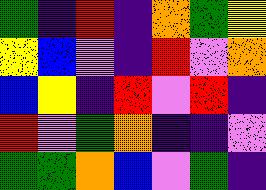[["green", "indigo", "red", "indigo", "orange", "green", "yellow"], ["yellow", "blue", "violet", "indigo", "red", "violet", "orange"], ["blue", "yellow", "indigo", "red", "violet", "red", "indigo"], ["red", "violet", "green", "orange", "indigo", "indigo", "violet"], ["green", "green", "orange", "blue", "violet", "green", "indigo"]]